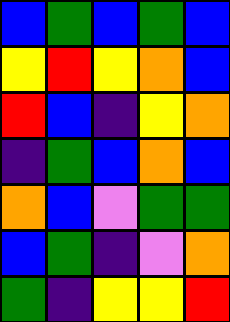[["blue", "green", "blue", "green", "blue"], ["yellow", "red", "yellow", "orange", "blue"], ["red", "blue", "indigo", "yellow", "orange"], ["indigo", "green", "blue", "orange", "blue"], ["orange", "blue", "violet", "green", "green"], ["blue", "green", "indigo", "violet", "orange"], ["green", "indigo", "yellow", "yellow", "red"]]